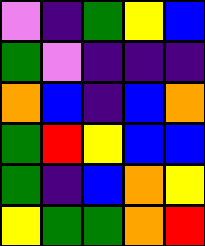[["violet", "indigo", "green", "yellow", "blue"], ["green", "violet", "indigo", "indigo", "indigo"], ["orange", "blue", "indigo", "blue", "orange"], ["green", "red", "yellow", "blue", "blue"], ["green", "indigo", "blue", "orange", "yellow"], ["yellow", "green", "green", "orange", "red"]]